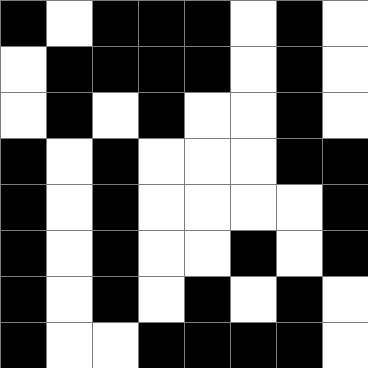[["black", "white", "black", "black", "black", "white", "black", "white"], ["white", "black", "black", "black", "black", "white", "black", "white"], ["white", "black", "white", "black", "white", "white", "black", "white"], ["black", "white", "black", "white", "white", "white", "black", "black"], ["black", "white", "black", "white", "white", "white", "white", "black"], ["black", "white", "black", "white", "white", "black", "white", "black"], ["black", "white", "black", "white", "black", "white", "black", "white"], ["black", "white", "white", "black", "black", "black", "black", "white"]]